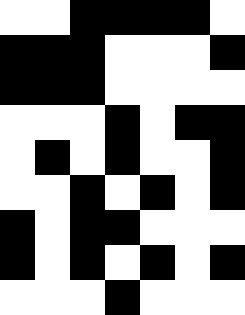[["white", "white", "black", "black", "black", "black", "white"], ["black", "black", "black", "white", "white", "white", "black"], ["black", "black", "black", "white", "white", "white", "white"], ["white", "white", "white", "black", "white", "black", "black"], ["white", "black", "white", "black", "white", "white", "black"], ["white", "white", "black", "white", "black", "white", "black"], ["black", "white", "black", "black", "white", "white", "white"], ["black", "white", "black", "white", "black", "white", "black"], ["white", "white", "white", "black", "white", "white", "white"]]